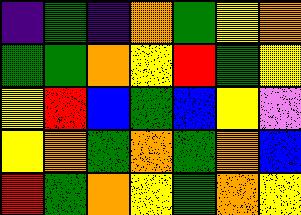[["indigo", "green", "indigo", "orange", "green", "yellow", "orange"], ["green", "green", "orange", "yellow", "red", "green", "yellow"], ["yellow", "red", "blue", "green", "blue", "yellow", "violet"], ["yellow", "orange", "green", "orange", "green", "orange", "blue"], ["red", "green", "orange", "yellow", "green", "orange", "yellow"]]